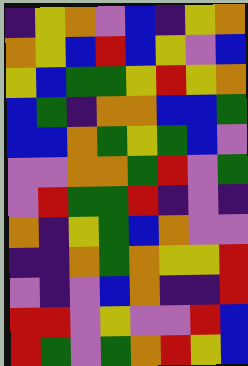[["indigo", "yellow", "orange", "violet", "blue", "indigo", "yellow", "orange"], ["orange", "yellow", "blue", "red", "blue", "yellow", "violet", "blue"], ["yellow", "blue", "green", "green", "yellow", "red", "yellow", "orange"], ["blue", "green", "indigo", "orange", "orange", "blue", "blue", "green"], ["blue", "blue", "orange", "green", "yellow", "green", "blue", "violet"], ["violet", "violet", "orange", "orange", "green", "red", "violet", "green"], ["violet", "red", "green", "green", "red", "indigo", "violet", "indigo"], ["orange", "indigo", "yellow", "green", "blue", "orange", "violet", "violet"], ["indigo", "indigo", "orange", "green", "orange", "yellow", "yellow", "red"], ["violet", "indigo", "violet", "blue", "orange", "indigo", "indigo", "red"], ["red", "red", "violet", "yellow", "violet", "violet", "red", "blue"], ["red", "green", "violet", "green", "orange", "red", "yellow", "blue"]]